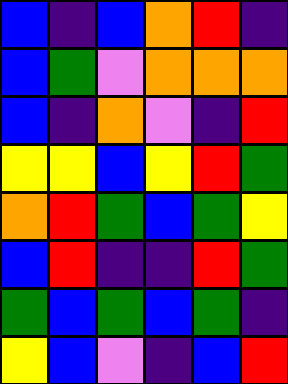[["blue", "indigo", "blue", "orange", "red", "indigo"], ["blue", "green", "violet", "orange", "orange", "orange"], ["blue", "indigo", "orange", "violet", "indigo", "red"], ["yellow", "yellow", "blue", "yellow", "red", "green"], ["orange", "red", "green", "blue", "green", "yellow"], ["blue", "red", "indigo", "indigo", "red", "green"], ["green", "blue", "green", "blue", "green", "indigo"], ["yellow", "blue", "violet", "indigo", "blue", "red"]]